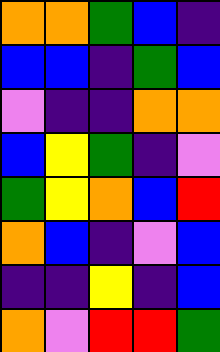[["orange", "orange", "green", "blue", "indigo"], ["blue", "blue", "indigo", "green", "blue"], ["violet", "indigo", "indigo", "orange", "orange"], ["blue", "yellow", "green", "indigo", "violet"], ["green", "yellow", "orange", "blue", "red"], ["orange", "blue", "indigo", "violet", "blue"], ["indigo", "indigo", "yellow", "indigo", "blue"], ["orange", "violet", "red", "red", "green"]]